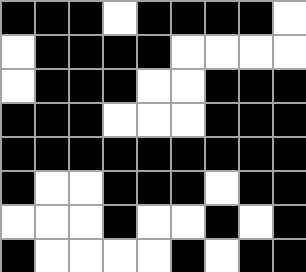[["black", "black", "black", "white", "black", "black", "black", "black", "white"], ["white", "black", "black", "black", "black", "white", "white", "white", "white"], ["white", "black", "black", "black", "white", "white", "black", "black", "black"], ["black", "black", "black", "white", "white", "white", "black", "black", "black"], ["black", "black", "black", "black", "black", "black", "black", "black", "black"], ["black", "white", "white", "black", "black", "black", "white", "black", "black"], ["white", "white", "white", "black", "white", "white", "black", "white", "black"], ["black", "white", "white", "white", "white", "black", "white", "black", "black"]]